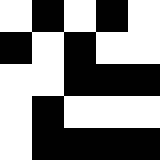[["white", "black", "white", "black", "white"], ["black", "white", "black", "white", "white"], ["white", "white", "black", "black", "black"], ["white", "black", "white", "white", "white"], ["white", "black", "black", "black", "black"]]